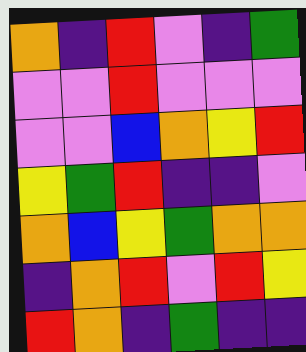[["orange", "indigo", "red", "violet", "indigo", "green"], ["violet", "violet", "red", "violet", "violet", "violet"], ["violet", "violet", "blue", "orange", "yellow", "red"], ["yellow", "green", "red", "indigo", "indigo", "violet"], ["orange", "blue", "yellow", "green", "orange", "orange"], ["indigo", "orange", "red", "violet", "red", "yellow"], ["red", "orange", "indigo", "green", "indigo", "indigo"]]